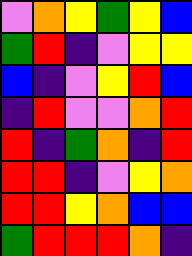[["violet", "orange", "yellow", "green", "yellow", "blue"], ["green", "red", "indigo", "violet", "yellow", "yellow"], ["blue", "indigo", "violet", "yellow", "red", "blue"], ["indigo", "red", "violet", "violet", "orange", "red"], ["red", "indigo", "green", "orange", "indigo", "red"], ["red", "red", "indigo", "violet", "yellow", "orange"], ["red", "red", "yellow", "orange", "blue", "blue"], ["green", "red", "red", "red", "orange", "indigo"]]